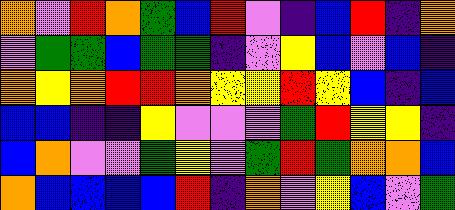[["orange", "violet", "red", "orange", "green", "blue", "red", "violet", "indigo", "blue", "red", "indigo", "orange"], ["violet", "green", "green", "blue", "green", "green", "indigo", "violet", "yellow", "blue", "violet", "blue", "indigo"], ["orange", "yellow", "orange", "red", "red", "orange", "yellow", "yellow", "red", "yellow", "blue", "indigo", "blue"], ["blue", "blue", "indigo", "indigo", "yellow", "violet", "violet", "violet", "green", "red", "yellow", "yellow", "indigo"], ["blue", "orange", "violet", "violet", "green", "yellow", "violet", "green", "red", "green", "orange", "orange", "blue"], ["orange", "blue", "blue", "blue", "blue", "red", "indigo", "orange", "violet", "yellow", "blue", "violet", "green"]]